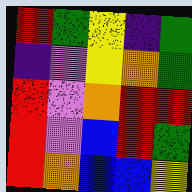[["red", "green", "yellow", "indigo", "green"], ["indigo", "violet", "yellow", "orange", "green"], ["red", "violet", "orange", "red", "red"], ["red", "violet", "blue", "red", "green"], ["red", "orange", "blue", "blue", "yellow"]]